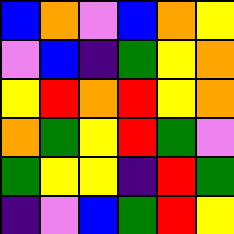[["blue", "orange", "violet", "blue", "orange", "yellow"], ["violet", "blue", "indigo", "green", "yellow", "orange"], ["yellow", "red", "orange", "red", "yellow", "orange"], ["orange", "green", "yellow", "red", "green", "violet"], ["green", "yellow", "yellow", "indigo", "red", "green"], ["indigo", "violet", "blue", "green", "red", "yellow"]]